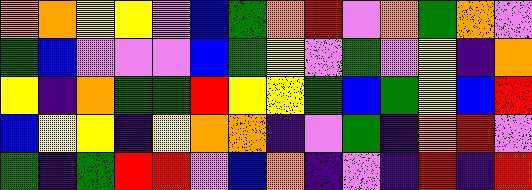[["orange", "orange", "yellow", "yellow", "violet", "blue", "green", "orange", "red", "violet", "orange", "green", "orange", "violet"], ["green", "blue", "violet", "violet", "violet", "blue", "green", "yellow", "violet", "green", "violet", "yellow", "indigo", "orange"], ["yellow", "indigo", "orange", "green", "green", "red", "yellow", "yellow", "green", "blue", "green", "yellow", "blue", "red"], ["blue", "yellow", "yellow", "indigo", "yellow", "orange", "orange", "indigo", "violet", "green", "indigo", "orange", "red", "violet"], ["green", "indigo", "green", "red", "red", "violet", "blue", "orange", "indigo", "violet", "indigo", "red", "indigo", "red"]]